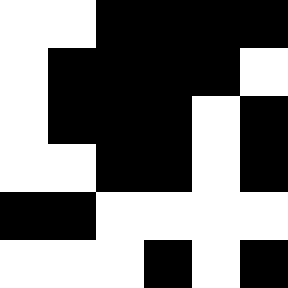[["white", "white", "black", "black", "black", "black"], ["white", "black", "black", "black", "black", "white"], ["white", "black", "black", "black", "white", "black"], ["white", "white", "black", "black", "white", "black"], ["black", "black", "white", "white", "white", "white"], ["white", "white", "white", "black", "white", "black"]]